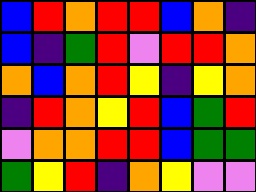[["blue", "red", "orange", "red", "red", "blue", "orange", "indigo"], ["blue", "indigo", "green", "red", "violet", "red", "red", "orange"], ["orange", "blue", "orange", "red", "yellow", "indigo", "yellow", "orange"], ["indigo", "red", "orange", "yellow", "red", "blue", "green", "red"], ["violet", "orange", "orange", "red", "red", "blue", "green", "green"], ["green", "yellow", "red", "indigo", "orange", "yellow", "violet", "violet"]]